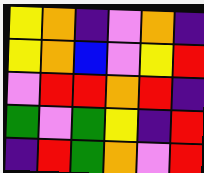[["yellow", "orange", "indigo", "violet", "orange", "indigo"], ["yellow", "orange", "blue", "violet", "yellow", "red"], ["violet", "red", "red", "orange", "red", "indigo"], ["green", "violet", "green", "yellow", "indigo", "red"], ["indigo", "red", "green", "orange", "violet", "red"]]